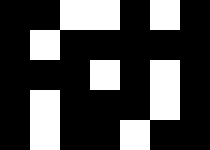[["black", "black", "white", "white", "black", "white", "black"], ["black", "white", "black", "black", "black", "black", "black"], ["black", "black", "black", "white", "black", "white", "black"], ["black", "white", "black", "black", "black", "white", "black"], ["black", "white", "black", "black", "white", "black", "black"]]